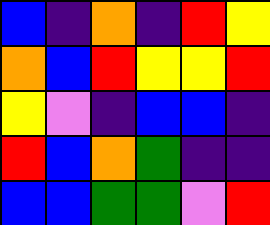[["blue", "indigo", "orange", "indigo", "red", "yellow"], ["orange", "blue", "red", "yellow", "yellow", "red"], ["yellow", "violet", "indigo", "blue", "blue", "indigo"], ["red", "blue", "orange", "green", "indigo", "indigo"], ["blue", "blue", "green", "green", "violet", "red"]]